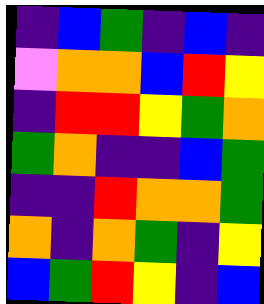[["indigo", "blue", "green", "indigo", "blue", "indigo"], ["violet", "orange", "orange", "blue", "red", "yellow"], ["indigo", "red", "red", "yellow", "green", "orange"], ["green", "orange", "indigo", "indigo", "blue", "green"], ["indigo", "indigo", "red", "orange", "orange", "green"], ["orange", "indigo", "orange", "green", "indigo", "yellow"], ["blue", "green", "red", "yellow", "indigo", "blue"]]